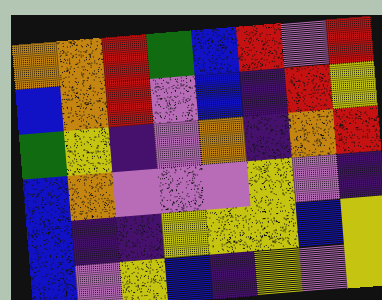[["orange", "orange", "red", "green", "blue", "red", "violet", "red"], ["blue", "orange", "red", "violet", "blue", "indigo", "red", "yellow"], ["green", "yellow", "indigo", "violet", "orange", "indigo", "orange", "red"], ["blue", "orange", "violet", "violet", "violet", "yellow", "violet", "indigo"], ["blue", "indigo", "indigo", "yellow", "yellow", "yellow", "blue", "yellow"], ["blue", "violet", "yellow", "blue", "indigo", "yellow", "violet", "yellow"]]